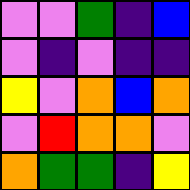[["violet", "violet", "green", "indigo", "blue"], ["violet", "indigo", "violet", "indigo", "indigo"], ["yellow", "violet", "orange", "blue", "orange"], ["violet", "red", "orange", "orange", "violet"], ["orange", "green", "green", "indigo", "yellow"]]